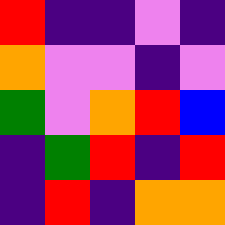[["red", "indigo", "indigo", "violet", "indigo"], ["orange", "violet", "violet", "indigo", "violet"], ["green", "violet", "orange", "red", "blue"], ["indigo", "green", "red", "indigo", "red"], ["indigo", "red", "indigo", "orange", "orange"]]